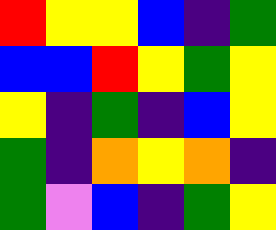[["red", "yellow", "yellow", "blue", "indigo", "green"], ["blue", "blue", "red", "yellow", "green", "yellow"], ["yellow", "indigo", "green", "indigo", "blue", "yellow"], ["green", "indigo", "orange", "yellow", "orange", "indigo"], ["green", "violet", "blue", "indigo", "green", "yellow"]]